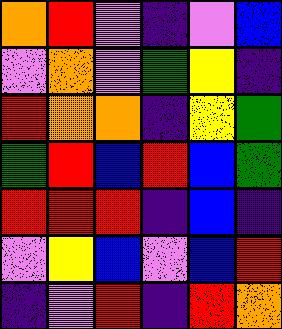[["orange", "red", "violet", "indigo", "violet", "blue"], ["violet", "orange", "violet", "green", "yellow", "indigo"], ["red", "orange", "orange", "indigo", "yellow", "green"], ["green", "red", "blue", "red", "blue", "green"], ["red", "red", "red", "indigo", "blue", "indigo"], ["violet", "yellow", "blue", "violet", "blue", "red"], ["indigo", "violet", "red", "indigo", "red", "orange"]]